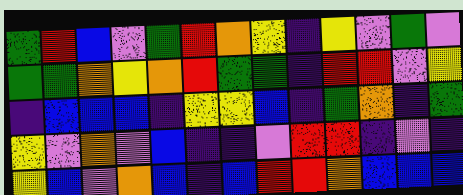[["green", "red", "blue", "violet", "green", "red", "orange", "yellow", "indigo", "yellow", "violet", "green", "violet"], ["green", "green", "orange", "yellow", "orange", "red", "green", "green", "indigo", "red", "red", "violet", "yellow"], ["indigo", "blue", "blue", "blue", "indigo", "yellow", "yellow", "blue", "indigo", "green", "orange", "indigo", "green"], ["yellow", "violet", "orange", "violet", "blue", "indigo", "indigo", "violet", "red", "red", "indigo", "violet", "indigo"], ["yellow", "blue", "violet", "orange", "blue", "indigo", "blue", "red", "red", "orange", "blue", "blue", "blue"]]